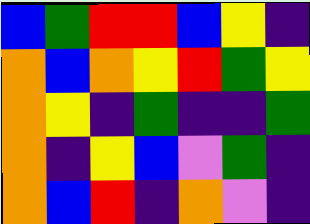[["blue", "green", "red", "red", "blue", "yellow", "indigo"], ["orange", "blue", "orange", "yellow", "red", "green", "yellow"], ["orange", "yellow", "indigo", "green", "indigo", "indigo", "green"], ["orange", "indigo", "yellow", "blue", "violet", "green", "indigo"], ["orange", "blue", "red", "indigo", "orange", "violet", "indigo"]]